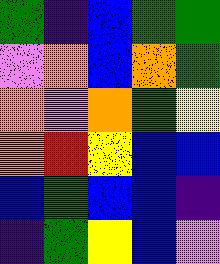[["green", "indigo", "blue", "green", "green"], ["violet", "orange", "blue", "orange", "green"], ["orange", "violet", "orange", "green", "yellow"], ["orange", "red", "yellow", "blue", "blue"], ["blue", "green", "blue", "blue", "indigo"], ["indigo", "green", "yellow", "blue", "violet"]]